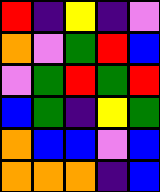[["red", "indigo", "yellow", "indigo", "violet"], ["orange", "violet", "green", "red", "blue"], ["violet", "green", "red", "green", "red"], ["blue", "green", "indigo", "yellow", "green"], ["orange", "blue", "blue", "violet", "blue"], ["orange", "orange", "orange", "indigo", "blue"]]